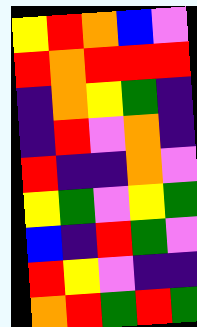[["yellow", "red", "orange", "blue", "violet"], ["red", "orange", "red", "red", "red"], ["indigo", "orange", "yellow", "green", "indigo"], ["indigo", "red", "violet", "orange", "indigo"], ["red", "indigo", "indigo", "orange", "violet"], ["yellow", "green", "violet", "yellow", "green"], ["blue", "indigo", "red", "green", "violet"], ["red", "yellow", "violet", "indigo", "indigo"], ["orange", "red", "green", "red", "green"]]